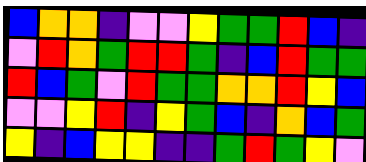[["blue", "orange", "orange", "indigo", "violet", "violet", "yellow", "green", "green", "red", "blue", "indigo"], ["violet", "red", "orange", "green", "red", "red", "green", "indigo", "blue", "red", "green", "green"], ["red", "blue", "green", "violet", "red", "green", "green", "orange", "orange", "red", "yellow", "blue"], ["violet", "violet", "yellow", "red", "indigo", "yellow", "green", "blue", "indigo", "orange", "blue", "green"], ["yellow", "indigo", "blue", "yellow", "yellow", "indigo", "indigo", "green", "red", "green", "yellow", "violet"]]